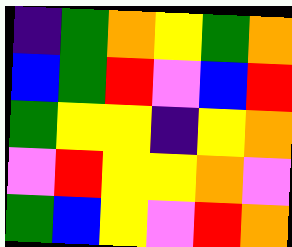[["indigo", "green", "orange", "yellow", "green", "orange"], ["blue", "green", "red", "violet", "blue", "red"], ["green", "yellow", "yellow", "indigo", "yellow", "orange"], ["violet", "red", "yellow", "yellow", "orange", "violet"], ["green", "blue", "yellow", "violet", "red", "orange"]]